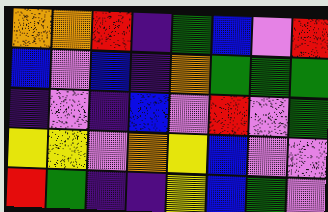[["orange", "orange", "red", "indigo", "green", "blue", "violet", "red"], ["blue", "violet", "blue", "indigo", "orange", "green", "green", "green"], ["indigo", "violet", "indigo", "blue", "violet", "red", "violet", "green"], ["yellow", "yellow", "violet", "orange", "yellow", "blue", "violet", "violet"], ["red", "green", "indigo", "indigo", "yellow", "blue", "green", "violet"]]